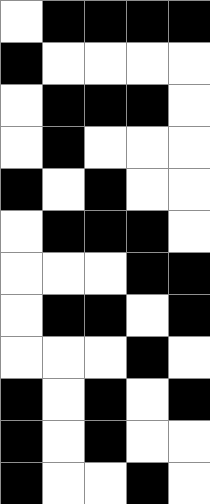[["white", "black", "black", "black", "black"], ["black", "white", "white", "white", "white"], ["white", "black", "black", "black", "white"], ["white", "black", "white", "white", "white"], ["black", "white", "black", "white", "white"], ["white", "black", "black", "black", "white"], ["white", "white", "white", "black", "black"], ["white", "black", "black", "white", "black"], ["white", "white", "white", "black", "white"], ["black", "white", "black", "white", "black"], ["black", "white", "black", "white", "white"], ["black", "white", "white", "black", "white"]]